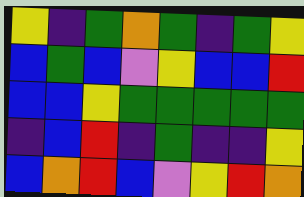[["yellow", "indigo", "green", "orange", "green", "indigo", "green", "yellow"], ["blue", "green", "blue", "violet", "yellow", "blue", "blue", "red"], ["blue", "blue", "yellow", "green", "green", "green", "green", "green"], ["indigo", "blue", "red", "indigo", "green", "indigo", "indigo", "yellow"], ["blue", "orange", "red", "blue", "violet", "yellow", "red", "orange"]]